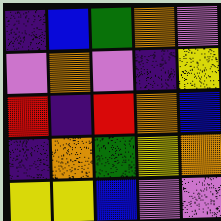[["indigo", "blue", "green", "orange", "violet"], ["violet", "orange", "violet", "indigo", "yellow"], ["red", "indigo", "red", "orange", "blue"], ["indigo", "orange", "green", "yellow", "orange"], ["yellow", "yellow", "blue", "violet", "violet"]]